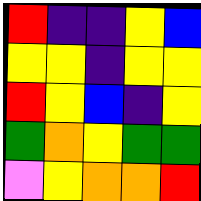[["red", "indigo", "indigo", "yellow", "blue"], ["yellow", "yellow", "indigo", "yellow", "yellow"], ["red", "yellow", "blue", "indigo", "yellow"], ["green", "orange", "yellow", "green", "green"], ["violet", "yellow", "orange", "orange", "red"]]